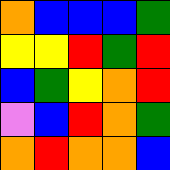[["orange", "blue", "blue", "blue", "green"], ["yellow", "yellow", "red", "green", "red"], ["blue", "green", "yellow", "orange", "red"], ["violet", "blue", "red", "orange", "green"], ["orange", "red", "orange", "orange", "blue"]]